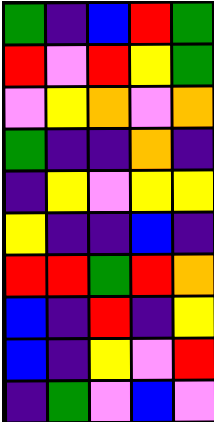[["green", "indigo", "blue", "red", "green"], ["red", "violet", "red", "yellow", "green"], ["violet", "yellow", "orange", "violet", "orange"], ["green", "indigo", "indigo", "orange", "indigo"], ["indigo", "yellow", "violet", "yellow", "yellow"], ["yellow", "indigo", "indigo", "blue", "indigo"], ["red", "red", "green", "red", "orange"], ["blue", "indigo", "red", "indigo", "yellow"], ["blue", "indigo", "yellow", "violet", "red"], ["indigo", "green", "violet", "blue", "violet"]]